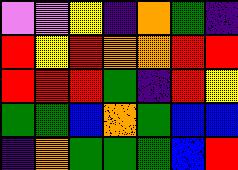[["violet", "violet", "yellow", "indigo", "orange", "green", "indigo"], ["red", "yellow", "red", "orange", "orange", "red", "red"], ["red", "red", "red", "green", "indigo", "red", "yellow"], ["green", "green", "blue", "orange", "green", "blue", "blue"], ["indigo", "orange", "green", "green", "green", "blue", "red"]]